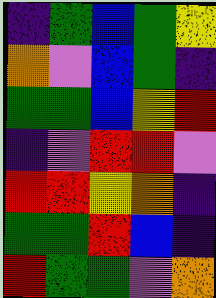[["indigo", "green", "blue", "green", "yellow"], ["orange", "violet", "blue", "green", "indigo"], ["green", "green", "blue", "yellow", "red"], ["indigo", "violet", "red", "red", "violet"], ["red", "red", "yellow", "orange", "indigo"], ["green", "green", "red", "blue", "indigo"], ["red", "green", "green", "violet", "orange"]]